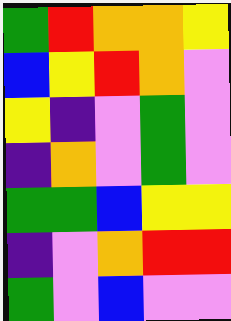[["green", "red", "orange", "orange", "yellow"], ["blue", "yellow", "red", "orange", "violet"], ["yellow", "indigo", "violet", "green", "violet"], ["indigo", "orange", "violet", "green", "violet"], ["green", "green", "blue", "yellow", "yellow"], ["indigo", "violet", "orange", "red", "red"], ["green", "violet", "blue", "violet", "violet"]]